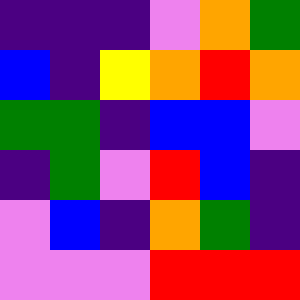[["indigo", "indigo", "indigo", "violet", "orange", "green"], ["blue", "indigo", "yellow", "orange", "red", "orange"], ["green", "green", "indigo", "blue", "blue", "violet"], ["indigo", "green", "violet", "red", "blue", "indigo"], ["violet", "blue", "indigo", "orange", "green", "indigo"], ["violet", "violet", "violet", "red", "red", "red"]]